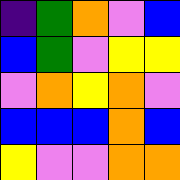[["indigo", "green", "orange", "violet", "blue"], ["blue", "green", "violet", "yellow", "yellow"], ["violet", "orange", "yellow", "orange", "violet"], ["blue", "blue", "blue", "orange", "blue"], ["yellow", "violet", "violet", "orange", "orange"]]